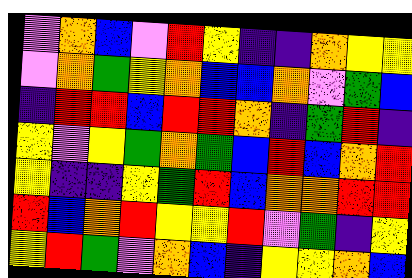[["violet", "orange", "blue", "violet", "red", "yellow", "indigo", "indigo", "orange", "yellow", "yellow"], ["violet", "orange", "green", "yellow", "orange", "blue", "blue", "orange", "violet", "green", "blue"], ["indigo", "red", "red", "blue", "red", "red", "orange", "indigo", "green", "red", "indigo"], ["yellow", "violet", "yellow", "green", "orange", "green", "blue", "red", "blue", "orange", "red"], ["yellow", "indigo", "indigo", "yellow", "green", "red", "blue", "orange", "orange", "red", "red"], ["red", "blue", "orange", "red", "yellow", "yellow", "red", "violet", "green", "indigo", "yellow"], ["yellow", "red", "green", "violet", "orange", "blue", "indigo", "yellow", "yellow", "orange", "blue"]]